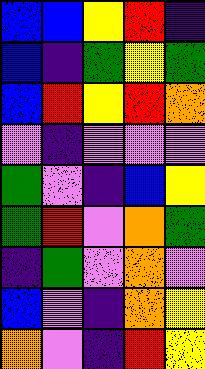[["blue", "blue", "yellow", "red", "indigo"], ["blue", "indigo", "green", "yellow", "green"], ["blue", "red", "yellow", "red", "orange"], ["violet", "indigo", "violet", "violet", "violet"], ["green", "violet", "indigo", "blue", "yellow"], ["green", "red", "violet", "orange", "green"], ["indigo", "green", "violet", "orange", "violet"], ["blue", "violet", "indigo", "orange", "yellow"], ["orange", "violet", "indigo", "red", "yellow"]]